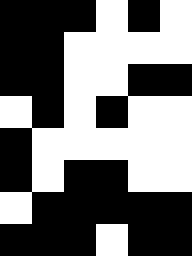[["black", "black", "black", "white", "black", "white"], ["black", "black", "white", "white", "white", "white"], ["black", "black", "white", "white", "black", "black"], ["white", "black", "white", "black", "white", "white"], ["black", "white", "white", "white", "white", "white"], ["black", "white", "black", "black", "white", "white"], ["white", "black", "black", "black", "black", "black"], ["black", "black", "black", "white", "black", "black"]]